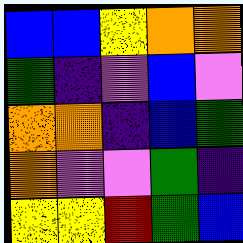[["blue", "blue", "yellow", "orange", "orange"], ["green", "indigo", "violet", "blue", "violet"], ["orange", "orange", "indigo", "blue", "green"], ["orange", "violet", "violet", "green", "indigo"], ["yellow", "yellow", "red", "green", "blue"]]